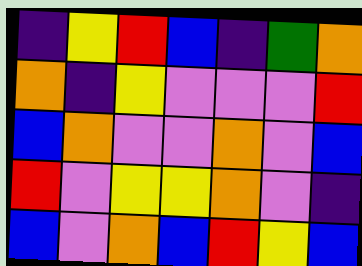[["indigo", "yellow", "red", "blue", "indigo", "green", "orange"], ["orange", "indigo", "yellow", "violet", "violet", "violet", "red"], ["blue", "orange", "violet", "violet", "orange", "violet", "blue"], ["red", "violet", "yellow", "yellow", "orange", "violet", "indigo"], ["blue", "violet", "orange", "blue", "red", "yellow", "blue"]]